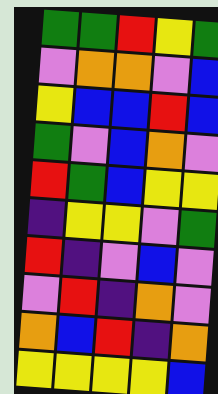[["green", "green", "red", "yellow", "green"], ["violet", "orange", "orange", "violet", "blue"], ["yellow", "blue", "blue", "red", "blue"], ["green", "violet", "blue", "orange", "violet"], ["red", "green", "blue", "yellow", "yellow"], ["indigo", "yellow", "yellow", "violet", "green"], ["red", "indigo", "violet", "blue", "violet"], ["violet", "red", "indigo", "orange", "violet"], ["orange", "blue", "red", "indigo", "orange"], ["yellow", "yellow", "yellow", "yellow", "blue"]]